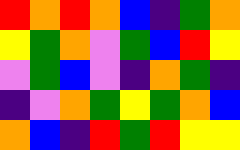[["red", "orange", "red", "orange", "blue", "indigo", "green", "orange"], ["yellow", "green", "orange", "violet", "green", "blue", "red", "yellow"], ["violet", "green", "blue", "violet", "indigo", "orange", "green", "indigo"], ["indigo", "violet", "orange", "green", "yellow", "green", "orange", "blue"], ["orange", "blue", "indigo", "red", "green", "red", "yellow", "yellow"]]